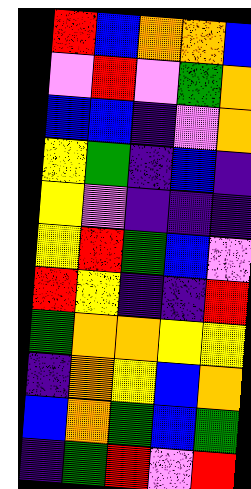[["red", "blue", "orange", "orange", "blue"], ["violet", "red", "violet", "green", "orange"], ["blue", "blue", "indigo", "violet", "orange"], ["yellow", "green", "indigo", "blue", "indigo"], ["yellow", "violet", "indigo", "indigo", "indigo"], ["yellow", "red", "green", "blue", "violet"], ["red", "yellow", "indigo", "indigo", "red"], ["green", "orange", "orange", "yellow", "yellow"], ["indigo", "orange", "yellow", "blue", "orange"], ["blue", "orange", "green", "blue", "green"], ["indigo", "green", "red", "violet", "red"]]